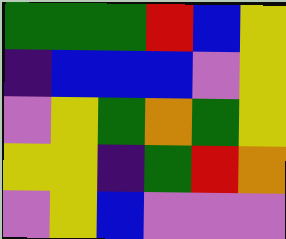[["green", "green", "green", "red", "blue", "yellow"], ["indigo", "blue", "blue", "blue", "violet", "yellow"], ["violet", "yellow", "green", "orange", "green", "yellow"], ["yellow", "yellow", "indigo", "green", "red", "orange"], ["violet", "yellow", "blue", "violet", "violet", "violet"]]